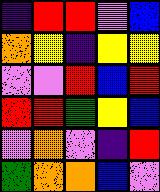[["indigo", "red", "red", "violet", "blue"], ["orange", "yellow", "indigo", "yellow", "yellow"], ["violet", "violet", "red", "blue", "red"], ["red", "red", "green", "yellow", "blue"], ["violet", "orange", "violet", "indigo", "red"], ["green", "orange", "orange", "blue", "violet"]]